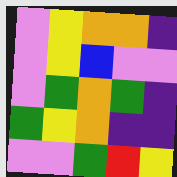[["violet", "yellow", "orange", "orange", "indigo"], ["violet", "yellow", "blue", "violet", "violet"], ["violet", "green", "orange", "green", "indigo"], ["green", "yellow", "orange", "indigo", "indigo"], ["violet", "violet", "green", "red", "yellow"]]